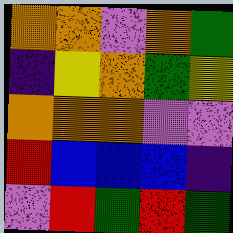[["orange", "orange", "violet", "orange", "green"], ["indigo", "yellow", "orange", "green", "yellow"], ["orange", "orange", "orange", "violet", "violet"], ["red", "blue", "blue", "blue", "indigo"], ["violet", "red", "green", "red", "green"]]